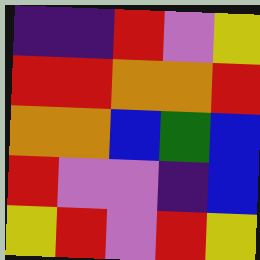[["indigo", "indigo", "red", "violet", "yellow"], ["red", "red", "orange", "orange", "red"], ["orange", "orange", "blue", "green", "blue"], ["red", "violet", "violet", "indigo", "blue"], ["yellow", "red", "violet", "red", "yellow"]]